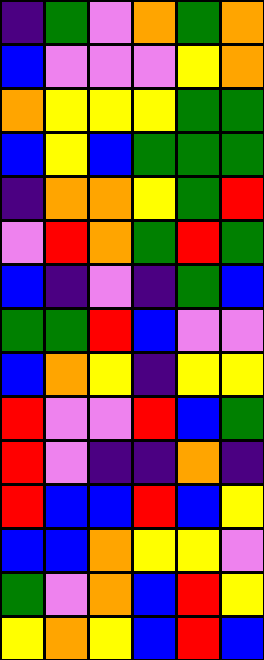[["indigo", "green", "violet", "orange", "green", "orange"], ["blue", "violet", "violet", "violet", "yellow", "orange"], ["orange", "yellow", "yellow", "yellow", "green", "green"], ["blue", "yellow", "blue", "green", "green", "green"], ["indigo", "orange", "orange", "yellow", "green", "red"], ["violet", "red", "orange", "green", "red", "green"], ["blue", "indigo", "violet", "indigo", "green", "blue"], ["green", "green", "red", "blue", "violet", "violet"], ["blue", "orange", "yellow", "indigo", "yellow", "yellow"], ["red", "violet", "violet", "red", "blue", "green"], ["red", "violet", "indigo", "indigo", "orange", "indigo"], ["red", "blue", "blue", "red", "blue", "yellow"], ["blue", "blue", "orange", "yellow", "yellow", "violet"], ["green", "violet", "orange", "blue", "red", "yellow"], ["yellow", "orange", "yellow", "blue", "red", "blue"]]